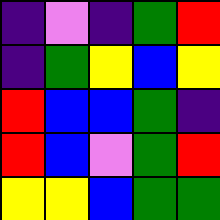[["indigo", "violet", "indigo", "green", "red"], ["indigo", "green", "yellow", "blue", "yellow"], ["red", "blue", "blue", "green", "indigo"], ["red", "blue", "violet", "green", "red"], ["yellow", "yellow", "blue", "green", "green"]]